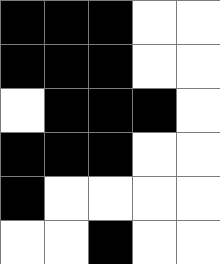[["black", "black", "black", "white", "white"], ["black", "black", "black", "white", "white"], ["white", "black", "black", "black", "white"], ["black", "black", "black", "white", "white"], ["black", "white", "white", "white", "white"], ["white", "white", "black", "white", "white"]]